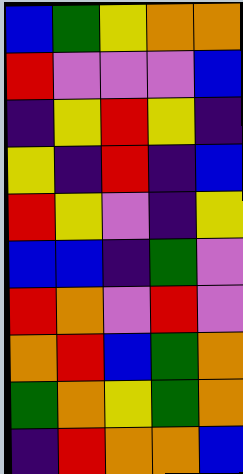[["blue", "green", "yellow", "orange", "orange"], ["red", "violet", "violet", "violet", "blue"], ["indigo", "yellow", "red", "yellow", "indigo"], ["yellow", "indigo", "red", "indigo", "blue"], ["red", "yellow", "violet", "indigo", "yellow"], ["blue", "blue", "indigo", "green", "violet"], ["red", "orange", "violet", "red", "violet"], ["orange", "red", "blue", "green", "orange"], ["green", "orange", "yellow", "green", "orange"], ["indigo", "red", "orange", "orange", "blue"]]